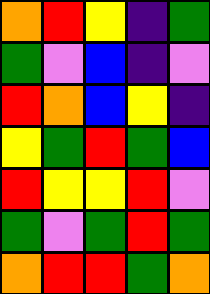[["orange", "red", "yellow", "indigo", "green"], ["green", "violet", "blue", "indigo", "violet"], ["red", "orange", "blue", "yellow", "indigo"], ["yellow", "green", "red", "green", "blue"], ["red", "yellow", "yellow", "red", "violet"], ["green", "violet", "green", "red", "green"], ["orange", "red", "red", "green", "orange"]]